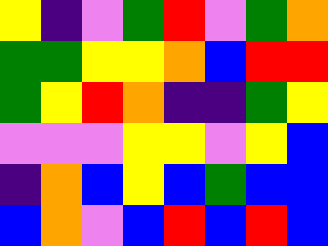[["yellow", "indigo", "violet", "green", "red", "violet", "green", "orange"], ["green", "green", "yellow", "yellow", "orange", "blue", "red", "red"], ["green", "yellow", "red", "orange", "indigo", "indigo", "green", "yellow"], ["violet", "violet", "violet", "yellow", "yellow", "violet", "yellow", "blue"], ["indigo", "orange", "blue", "yellow", "blue", "green", "blue", "blue"], ["blue", "orange", "violet", "blue", "red", "blue", "red", "blue"]]